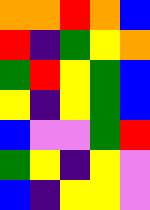[["orange", "orange", "red", "orange", "blue"], ["red", "indigo", "green", "yellow", "orange"], ["green", "red", "yellow", "green", "blue"], ["yellow", "indigo", "yellow", "green", "blue"], ["blue", "violet", "violet", "green", "red"], ["green", "yellow", "indigo", "yellow", "violet"], ["blue", "indigo", "yellow", "yellow", "violet"]]